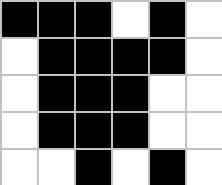[["black", "black", "black", "white", "black", "white"], ["white", "black", "black", "black", "black", "white"], ["white", "black", "black", "black", "white", "white"], ["white", "black", "black", "black", "white", "white"], ["white", "white", "black", "white", "black", "white"]]